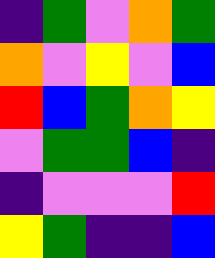[["indigo", "green", "violet", "orange", "green"], ["orange", "violet", "yellow", "violet", "blue"], ["red", "blue", "green", "orange", "yellow"], ["violet", "green", "green", "blue", "indigo"], ["indigo", "violet", "violet", "violet", "red"], ["yellow", "green", "indigo", "indigo", "blue"]]